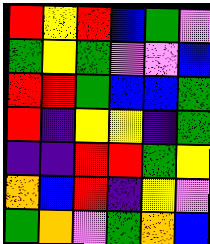[["red", "yellow", "red", "blue", "green", "violet"], ["green", "yellow", "green", "violet", "violet", "blue"], ["red", "red", "green", "blue", "blue", "green"], ["red", "indigo", "yellow", "yellow", "indigo", "green"], ["indigo", "indigo", "red", "red", "green", "yellow"], ["orange", "blue", "red", "indigo", "yellow", "violet"], ["green", "orange", "violet", "green", "orange", "blue"]]